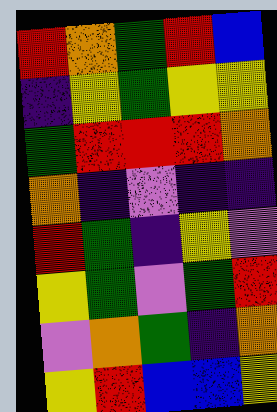[["red", "orange", "green", "red", "blue"], ["indigo", "yellow", "green", "yellow", "yellow"], ["green", "red", "red", "red", "orange"], ["orange", "indigo", "violet", "indigo", "indigo"], ["red", "green", "indigo", "yellow", "violet"], ["yellow", "green", "violet", "green", "red"], ["violet", "orange", "green", "indigo", "orange"], ["yellow", "red", "blue", "blue", "yellow"]]